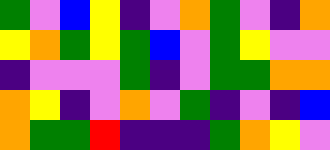[["green", "violet", "blue", "yellow", "indigo", "violet", "orange", "green", "violet", "indigo", "orange"], ["yellow", "orange", "green", "yellow", "green", "blue", "violet", "green", "yellow", "violet", "violet"], ["indigo", "violet", "violet", "violet", "green", "indigo", "violet", "green", "green", "orange", "orange"], ["orange", "yellow", "indigo", "violet", "orange", "violet", "green", "indigo", "violet", "indigo", "blue"], ["orange", "green", "green", "red", "indigo", "indigo", "indigo", "green", "orange", "yellow", "violet"]]